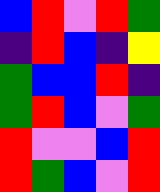[["blue", "red", "violet", "red", "green"], ["indigo", "red", "blue", "indigo", "yellow"], ["green", "blue", "blue", "red", "indigo"], ["green", "red", "blue", "violet", "green"], ["red", "violet", "violet", "blue", "red"], ["red", "green", "blue", "violet", "red"]]